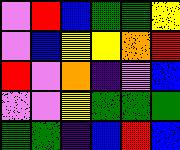[["violet", "red", "blue", "green", "green", "yellow"], ["violet", "blue", "yellow", "yellow", "orange", "red"], ["red", "violet", "orange", "indigo", "violet", "blue"], ["violet", "violet", "yellow", "green", "green", "green"], ["green", "green", "indigo", "blue", "red", "blue"]]